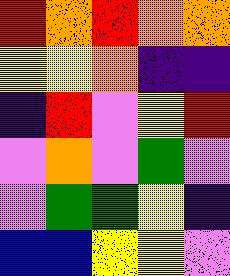[["red", "orange", "red", "orange", "orange"], ["yellow", "yellow", "orange", "indigo", "indigo"], ["indigo", "red", "violet", "yellow", "red"], ["violet", "orange", "violet", "green", "violet"], ["violet", "green", "green", "yellow", "indigo"], ["blue", "blue", "yellow", "yellow", "violet"]]